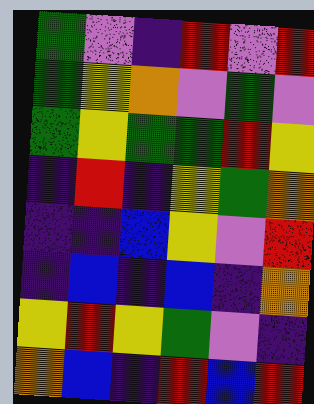[["green", "violet", "indigo", "red", "violet", "red"], ["green", "yellow", "orange", "violet", "green", "violet"], ["green", "yellow", "green", "green", "red", "yellow"], ["indigo", "red", "indigo", "yellow", "green", "orange"], ["indigo", "indigo", "blue", "yellow", "violet", "red"], ["indigo", "blue", "indigo", "blue", "indigo", "orange"], ["yellow", "red", "yellow", "green", "violet", "indigo"], ["orange", "blue", "indigo", "red", "blue", "red"]]